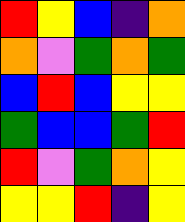[["red", "yellow", "blue", "indigo", "orange"], ["orange", "violet", "green", "orange", "green"], ["blue", "red", "blue", "yellow", "yellow"], ["green", "blue", "blue", "green", "red"], ["red", "violet", "green", "orange", "yellow"], ["yellow", "yellow", "red", "indigo", "yellow"]]